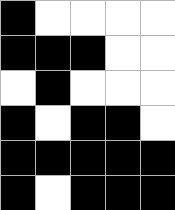[["black", "white", "white", "white", "white"], ["black", "black", "black", "white", "white"], ["white", "black", "white", "white", "white"], ["black", "white", "black", "black", "white"], ["black", "black", "black", "black", "black"], ["black", "white", "black", "black", "black"]]